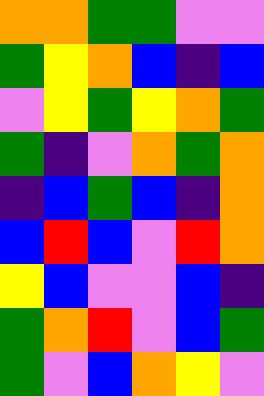[["orange", "orange", "green", "green", "violet", "violet"], ["green", "yellow", "orange", "blue", "indigo", "blue"], ["violet", "yellow", "green", "yellow", "orange", "green"], ["green", "indigo", "violet", "orange", "green", "orange"], ["indigo", "blue", "green", "blue", "indigo", "orange"], ["blue", "red", "blue", "violet", "red", "orange"], ["yellow", "blue", "violet", "violet", "blue", "indigo"], ["green", "orange", "red", "violet", "blue", "green"], ["green", "violet", "blue", "orange", "yellow", "violet"]]